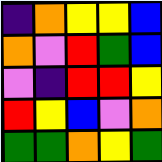[["indigo", "orange", "yellow", "yellow", "blue"], ["orange", "violet", "red", "green", "blue"], ["violet", "indigo", "red", "red", "yellow"], ["red", "yellow", "blue", "violet", "orange"], ["green", "green", "orange", "yellow", "green"]]